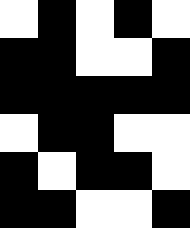[["white", "black", "white", "black", "white"], ["black", "black", "white", "white", "black"], ["black", "black", "black", "black", "black"], ["white", "black", "black", "white", "white"], ["black", "white", "black", "black", "white"], ["black", "black", "white", "white", "black"]]